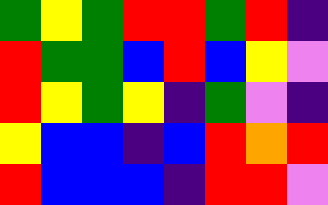[["green", "yellow", "green", "red", "red", "green", "red", "indigo"], ["red", "green", "green", "blue", "red", "blue", "yellow", "violet"], ["red", "yellow", "green", "yellow", "indigo", "green", "violet", "indigo"], ["yellow", "blue", "blue", "indigo", "blue", "red", "orange", "red"], ["red", "blue", "blue", "blue", "indigo", "red", "red", "violet"]]